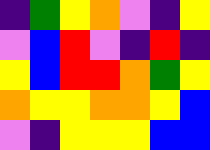[["indigo", "green", "yellow", "orange", "violet", "indigo", "yellow"], ["violet", "blue", "red", "violet", "indigo", "red", "indigo"], ["yellow", "blue", "red", "red", "orange", "green", "yellow"], ["orange", "yellow", "yellow", "orange", "orange", "yellow", "blue"], ["violet", "indigo", "yellow", "yellow", "yellow", "blue", "blue"]]